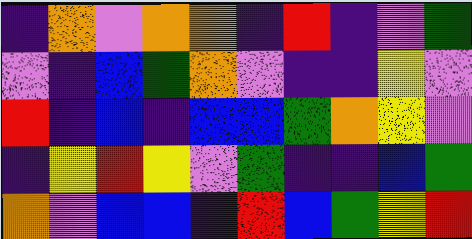[["indigo", "orange", "violet", "orange", "orange", "indigo", "red", "indigo", "violet", "green"], ["violet", "indigo", "blue", "green", "orange", "violet", "indigo", "indigo", "yellow", "violet"], ["red", "indigo", "blue", "indigo", "blue", "blue", "green", "orange", "yellow", "violet"], ["indigo", "yellow", "red", "yellow", "violet", "green", "indigo", "indigo", "blue", "green"], ["orange", "violet", "blue", "blue", "indigo", "red", "blue", "green", "yellow", "red"]]